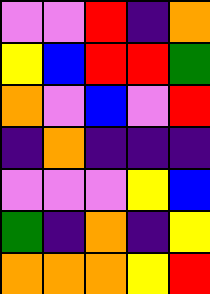[["violet", "violet", "red", "indigo", "orange"], ["yellow", "blue", "red", "red", "green"], ["orange", "violet", "blue", "violet", "red"], ["indigo", "orange", "indigo", "indigo", "indigo"], ["violet", "violet", "violet", "yellow", "blue"], ["green", "indigo", "orange", "indigo", "yellow"], ["orange", "orange", "orange", "yellow", "red"]]